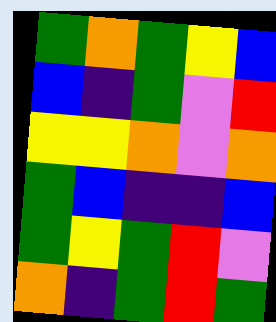[["green", "orange", "green", "yellow", "blue"], ["blue", "indigo", "green", "violet", "red"], ["yellow", "yellow", "orange", "violet", "orange"], ["green", "blue", "indigo", "indigo", "blue"], ["green", "yellow", "green", "red", "violet"], ["orange", "indigo", "green", "red", "green"]]